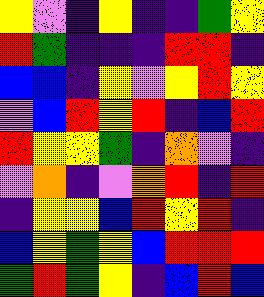[["yellow", "violet", "indigo", "yellow", "indigo", "indigo", "green", "yellow"], ["red", "green", "indigo", "indigo", "indigo", "red", "red", "indigo"], ["blue", "blue", "indigo", "yellow", "violet", "yellow", "red", "yellow"], ["violet", "blue", "red", "yellow", "red", "indigo", "blue", "red"], ["red", "yellow", "yellow", "green", "indigo", "orange", "violet", "indigo"], ["violet", "orange", "indigo", "violet", "orange", "red", "indigo", "red"], ["indigo", "yellow", "yellow", "blue", "red", "yellow", "red", "indigo"], ["blue", "yellow", "green", "yellow", "blue", "red", "red", "red"], ["green", "red", "green", "yellow", "indigo", "blue", "red", "blue"]]